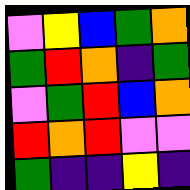[["violet", "yellow", "blue", "green", "orange"], ["green", "red", "orange", "indigo", "green"], ["violet", "green", "red", "blue", "orange"], ["red", "orange", "red", "violet", "violet"], ["green", "indigo", "indigo", "yellow", "indigo"]]